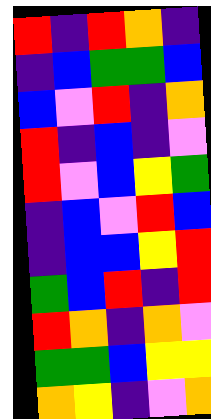[["red", "indigo", "red", "orange", "indigo"], ["indigo", "blue", "green", "green", "blue"], ["blue", "violet", "red", "indigo", "orange"], ["red", "indigo", "blue", "indigo", "violet"], ["red", "violet", "blue", "yellow", "green"], ["indigo", "blue", "violet", "red", "blue"], ["indigo", "blue", "blue", "yellow", "red"], ["green", "blue", "red", "indigo", "red"], ["red", "orange", "indigo", "orange", "violet"], ["green", "green", "blue", "yellow", "yellow"], ["orange", "yellow", "indigo", "violet", "orange"]]